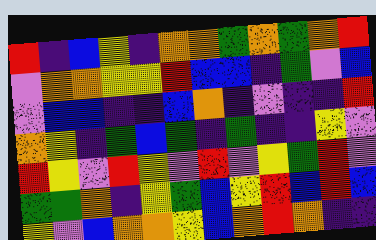[["red", "indigo", "blue", "yellow", "indigo", "orange", "orange", "green", "orange", "green", "orange", "red"], ["violet", "orange", "orange", "yellow", "yellow", "red", "blue", "blue", "indigo", "green", "violet", "blue"], ["violet", "blue", "blue", "indigo", "indigo", "blue", "orange", "indigo", "violet", "indigo", "indigo", "red"], ["orange", "yellow", "indigo", "green", "blue", "green", "indigo", "green", "indigo", "indigo", "yellow", "violet"], ["red", "yellow", "violet", "red", "yellow", "violet", "red", "violet", "yellow", "green", "red", "violet"], ["green", "green", "orange", "indigo", "yellow", "green", "blue", "yellow", "red", "blue", "red", "blue"], ["yellow", "violet", "blue", "orange", "orange", "yellow", "blue", "orange", "red", "orange", "indigo", "indigo"]]